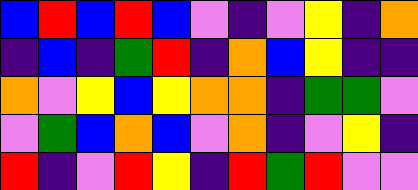[["blue", "red", "blue", "red", "blue", "violet", "indigo", "violet", "yellow", "indigo", "orange"], ["indigo", "blue", "indigo", "green", "red", "indigo", "orange", "blue", "yellow", "indigo", "indigo"], ["orange", "violet", "yellow", "blue", "yellow", "orange", "orange", "indigo", "green", "green", "violet"], ["violet", "green", "blue", "orange", "blue", "violet", "orange", "indigo", "violet", "yellow", "indigo"], ["red", "indigo", "violet", "red", "yellow", "indigo", "red", "green", "red", "violet", "violet"]]